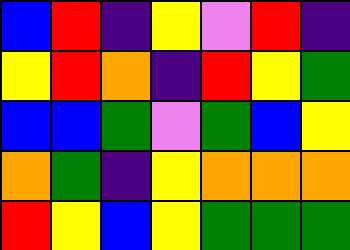[["blue", "red", "indigo", "yellow", "violet", "red", "indigo"], ["yellow", "red", "orange", "indigo", "red", "yellow", "green"], ["blue", "blue", "green", "violet", "green", "blue", "yellow"], ["orange", "green", "indigo", "yellow", "orange", "orange", "orange"], ["red", "yellow", "blue", "yellow", "green", "green", "green"]]